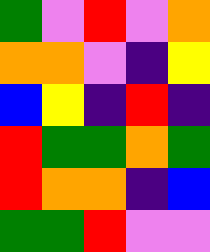[["green", "violet", "red", "violet", "orange"], ["orange", "orange", "violet", "indigo", "yellow"], ["blue", "yellow", "indigo", "red", "indigo"], ["red", "green", "green", "orange", "green"], ["red", "orange", "orange", "indigo", "blue"], ["green", "green", "red", "violet", "violet"]]